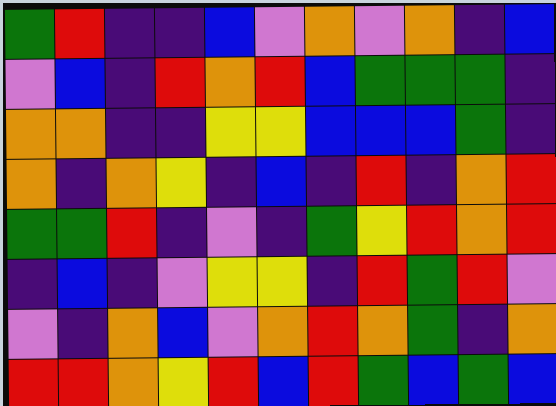[["green", "red", "indigo", "indigo", "blue", "violet", "orange", "violet", "orange", "indigo", "blue"], ["violet", "blue", "indigo", "red", "orange", "red", "blue", "green", "green", "green", "indigo"], ["orange", "orange", "indigo", "indigo", "yellow", "yellow", "blue", "blue", "blue", "green", "indigo"], ["orange", "indigo", "orange", "yellow", "indigo", "blue", "indigo", "red", "indigo", "orange", "red"], ["green", "green", "red", "indigo", "violet", "indigo", "green", "yellow", "red", "orange", "red"], ["indigo", "blue", "indigo", "violet", "yellow", "yellow", "indigo", "red", "green", "red", "violet"], ["violet", "indigo", "orange", "blue", "violet", "orange", "red", "orange", "green", "indigo", "orange"], ["red", "red", "orange", "yellow", "red", "blue", "red", "green", "blue", "green", "blue"]]